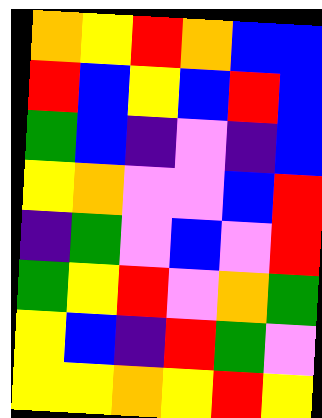[["orange", "yellow", "red", "orange", "blue", "blue"], ["red", "blue", "yellow", "blue", "red", "blue"], ["green", "blue", "indigo", "violet", "indigo", "blue"], ["yellow", "orange", "violet", "violet", "blue", "red"], ["indigo", "green", "violet", "blue", "violet", "red"], ["green", "yellow", "red", "violet", "orange", "green"], ["yellow", "blue", "indigo", "red", "green", "violet"], ["yellow", "yellow", "orange", "yellow", "red", "yellow"]]